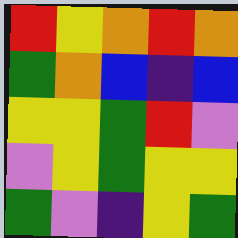[["red", "yellow", "orange", "red", "orange"], ["green", "orange", "blue", "indigo", "blue"], ["yellow", "yellow", "green", "red", "violet"], ["violet", "yellow", "green", "yellow", "yellow"], ["green", "violet", "indigo", "yellow", "green"]]